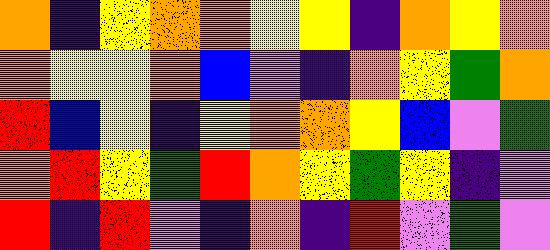[["orange", "indigo", "yellow", "orange", "orange", "yellow", "yellow", "indigo", "orange", "yellow", "orange"], ["orange", "yellow", "yellow", "orange", "blue", "violet", "indigo", "orange", "yellow", "green", "orange"], ["red", "blue", "yellow", "indigo", "yellow", "orange", "orange", "yellow", "blue", "violet", "green"], ["orange", "red", "yellow", "green", "red", "orange", "yellow", "green", "yellow", "indigo", "violet"], ["red", "indigo", "red", "violet", "indigo", "orange", "indigo", "red", "violet", "green", "violet"]]